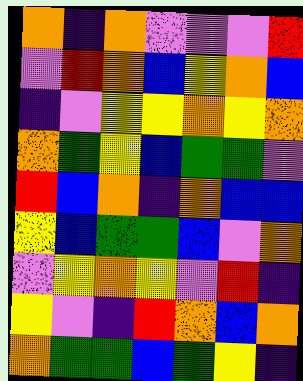[["orange", "indigo", "orange", "violet", "violet", "violet", "red"], ["violet", "red", "orange", "blue", "yellow", "orange", "blue"], ["indigo", "violet", "yellow", "yellow", "orange", "yellow", "orange"], ["orange", "green", "yellow", "blue", "green", "green", "violet"], ["red", "blue", "orange", "indigo", "orange", "blue", "blue"], ["yellow", "blue", "green", "green", "blue", "violet", "orange"], ["violet", "yellow", "orange", "yellow", "violet", "red", "indigo"], ["yellow", "violet", "indigo", "red", "orange", "blue", "orange"], ["orange", "green", "green", "blue", "green", "yellow", "indigo"]]